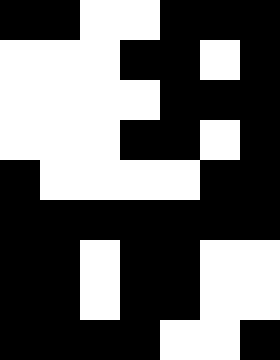[["black", "black", "white", "white", "black", "black", "black"], ["white", "white", "white", "black", "black", "white", "black"], ["white", "white", "white", "white", "black", "black", "black"], ["white", "white", "white", "black", "black", "white", "black"], ["black", "white", "white", "white", "white", "black", "black"], ["black", "black", "black", "black", "black", "black", "black"], ["black", "black", "white", "black", "black", "white", "white"], ["black", "black", "white", "black", "black", "white", "white"], ["black", "black", "black", "black", "white", "white", "black"]]